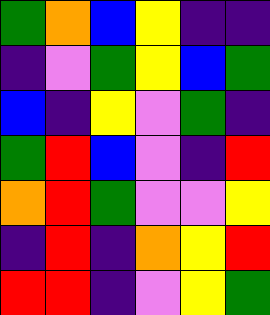[["green", "orange", "blue", "yellow", "indigo", "indigo"], ["indigo", "violet", "green", "yellow", "blue", "green"], ["blue", "indigo", "yellow", "violet", "green", "indigo"], ["green", "red", "blue", "violet", "indigo", "red"], ["orange", "red", "green", "violet", "violet", "yellow"], ["indigo", "red", "indigo", "orange", "yellow", "red"], ["red", "red", "indigo", "violet", "yellow", "green"]]